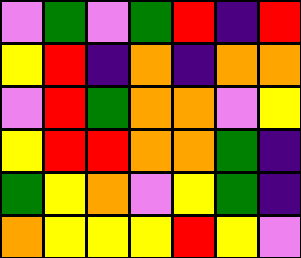[["violet", "green", "violet", "green", "red", "indigo", "red"], ["yellow", "red", "indigo", "orange", "indigo", "orange", "orange"], ["violet", "red", "green", "orange", "orange", "violet", "yellow"], ["yellow", "red", "red", "orange", "orange", "green", "indigo"], ["green", "yellow", "orange", "violet", "yellow", "green", "indigo"], ["orange", "yellow", "yellow", "yellow", "red", "yellow", "violet"]]